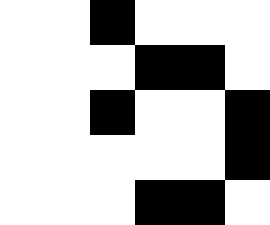[["white", "white", "black", "white", "white", "white"], ["white", "white", "white", "black", "black", "white"], ["white", "white", "black", "white", "white", "black"], ["white", "white", "white", "white", "white", "black"], ["white", "white", "white", "black", "black", "white"]]